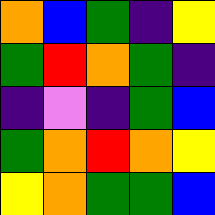[["orange", "blue", "green", "indigo", "yellow"], ["green", "red", "orange", "green", "indigo"], ["indigo", "violet", "indigo", "green", "blue"], ["green", "orange", "red", "orange", "yellow"], ["yellow", "orange", "green", "green", "blue"]]